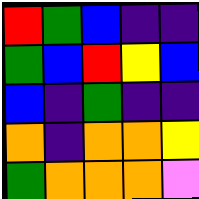[["red", "green", "blue", "indigo", "indigo"], ["green", "blue", "red", "yellow", "blue"], ["blue", "indigo", "green", "indigo", "indigo"], ["orange", "indigo", "orange", "orange", "yellow"], ["green", "orange", "orange", "orange", "violet"]]